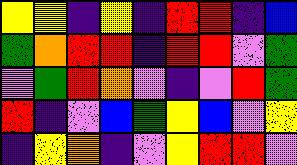[["yellow", "yellow", "indigo", "yellow", "indigo", "red", "red", "indigo", "blue"], ["green", "orange", "red", "red", "indigo", "red", "red", "violet", "green"], ["violet", "green", "red", "orange", "violet", "indigo", "violet", "red", "green"], ["red", "indigo", "violet", "blue", "green", "yellow", "blue", "violet", "yellow"], ["indigo", "yellow", "orange", "indigo", "violet", "yellow", "red", "red", "violet"]]